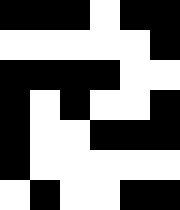[["black", "black", "black", "white", "black", "black"], ["white", "white", "white", "white", "white", "black"], ["black", "black", "black", "black", "white", "white"], ["black", "white", "black", "white", "white", "black"], ["black", "white", "white", "black", "black", "black"], ["black", "white", "white", "white", "white", "white"], ["white", "black", "white", "white", "black", "black"]]